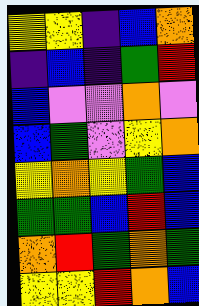[["yellow", "yellow", "indigo", "blue", "orange"], ["indigo", "blue", "indigo", "green", "red"], ["blue", "violet", "violet", "orange", "violet"], ["blue", "green", "violet", "yellow", "orange"], ["yellow", "orange", "yellow", "green", "blue"], ["green", "green", "blue", "red", "blue"], ["orange", "red", "green", "orange", "green"], ["yellow", "yellow", "red", "orange", "blue"]]